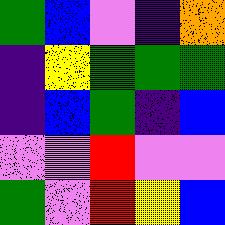[["green", "blue", "violet", "indigo", "orange"], ["indigo", "yellow", "green", "green", "green"], ["indigo", "blue", "green", "indigo", "blue"], ["violet", "violet", "red", "violet", "violet"], ["green", "violet", "red", "yellow", "blue"]]